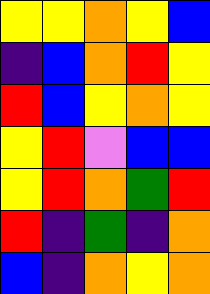[["yellow", "yellow", "orange", "yellow", "blue"], ["indigo", "blue", "orange", "red", "yellow"], ["red", "blue", "yellow", "orange", "yellow"], ["yellow", "red", "violet", "blue", "blue"], ["yellow", "red", "orange", "green", "red"], ["red", "indigo", "green", "indigo", "orange"], ["blue", "indigo", "orange", "yellow", "orange"]]